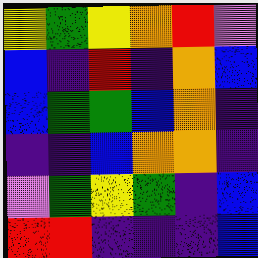[["yellow", "green", "yellow", "orange", "red", "violet"], ["blue", "indigo", "red", "indigo", "orange", "blue"], ["blue", "green", "green", "blue", "orange", "indigo"], ["indigo", "indigo", "blue", "orange", "orange", "indigo"], ["violet", "green", "yellow", "green", "indigo", "blue"], ["red", "red", "indigo", "indigo", "indigo", "blue"]]